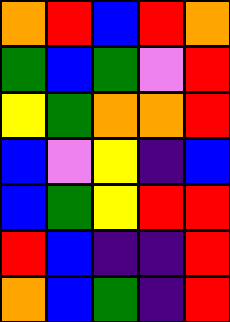[["orange", "red", "blue", "red", "orange"], ["green", "blue", "green", "violet", "red"], ["yellow", "green", "orange", "orange", "red"], ["blue", "violet", "yellow", "indigo", "blue"], ["blue", "green", "yellow", "red", "red"], ["red", "blue", "indigo", "indigo", "red"], ["orange", "blue", "green", "indigo", "red"]]